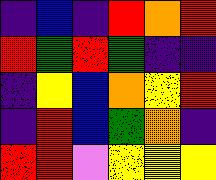[["indigo", "blue", "indigo", "red", "orange", "red"], ["red", "green", "red", "green", "indigo", "indigo"], ["indigo", "yellow", "blue", "orange", "yellow", "red"], ["indigo", "red", "blue", "green", "orange", "indigo"], ["red", "red", "violet", "yellow", "yellow", "yellow"]]